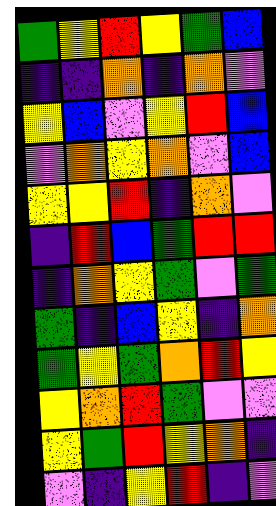[["green", "yellow", "red", "yellow", "green", "blue"], ["indigo", "indigo", "orange", "indigo", "orange", "violet"], ["yellow", "blue", "violet", "yellow", "red", "blue"], ["violet", "orange", "yellow", "orange", "violet", "blue"], ["yellow", "yellow", "red", "indigo", "orange", "violet"], ["indigo", "red", "blue", "green", "red", "red"], ["indigo", "orange", "yellow", "green", "violet", "green"], ["green", "indigo", "blue", "yellow", "indigo", "orange"], ["green", "yellow", "green", "orange", "red", "yellow"], ["yellow", "orange", "red", "green", "violet", "violet"], ["yellow", "green", "red", "yellow", "orange", "indigo"], ["violet", "indigo", "yellow", "red", "indigo", "violet"]]